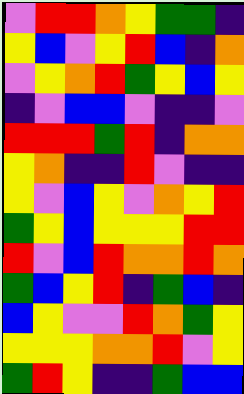[["violet", "red", "red", "orange", "yellow", "green", "green", "indigo"], ["yellow", "blue", "violet", "yellow", "red", "blue", "indigo", "orange"], ["violet", "yellow", "orange", "red", "green", "yellow", "blue", "yellow"], ["indigo", "violet", "blue", "blue", "violet", "indigo", "indigo", "violet"], ["red", "red", "red", "green", "red", "indigo", "orange", "orange"], ["yellow", "orange", "indigo", "indigo", "red", "violet", "indigo", "indigo"], ["yellow", "violet", "blue", "yellow", "violet", "orange", "yellow", "red"], ["green", "yellow", "blue", "yellow", "yellow", "yellow", "red", "red"], ["red", "violet", "blue", "red", "orange", "orange", "red", "orange"], ["green", "blue", "yellow", "red", "indigo", "green", "blue", "indigo"], ["blue", "yellow", "violet", "violet", "red", "orange", "green", "yellow"], ["yellow", "yellow", "yellow", "orange", "orange", "red", "violet", "yellow"], ["green", "red", "yellow", "indigo", "indigo", "green", "blue", "blue"]]